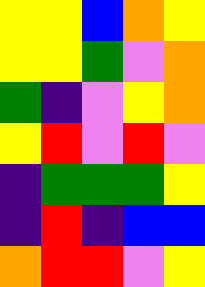[["yellow", "yellow", "blue", "orange", "yellow"], ["yellow", "yellow", "green", "violet", "orange"], ["green", "indigo", "violet", "yellow", "orange"], ["yellow", "red", "violet", "red", "violet"], ["indigo", "green", "green", "green", "yellow"], ["indigo", "red", "indigo", "blue", "blue"], ["orange", "red", "red", "violet", "yellow"]]